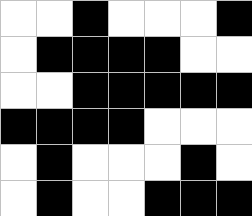[["white", "white", "black", "white", "white", "white", "black"], ["white", "black", "black", "black", "black", "white", "white"], ["white", "white", "black", "black", "black", "black", "black"], ["black", "black", "black", "black", "white", "white", "white"], ["white", "black", "white", "white", "white", "black", "white"], ["white", "black", "white", "white", "black", "black", "black"]]